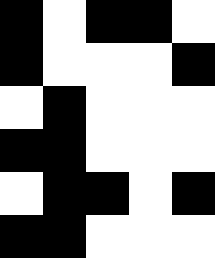[["black", "white", "black", "black", "white"], ["black", "white", "white", "white", "black"], ["white", "black", "white", "white", "white"], ["black", "black", "white", "white", "white"], ["white", "black", "black", "white", "black"], ["black", "black", "white", "white", "white"]]